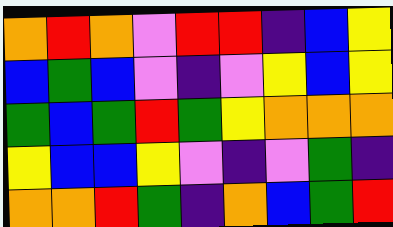[["orange", "red", "orange", "violet", "red", "red", "indigo", "blue", "yellow"], ["blue", "green", "blue", "violet", "indigo", "violet", "yellow", "blue", "yellow"], ["green", "blue", "green", "red", "green", "yellow", "orange", "orange", "orange"], ["yellow", "blue", "blue", "yellow", "violet", "indigo", "violet", "green", "indigo"], ["orange", "orange", "red", "green", "indigo", "orange", "blue", "green", "red"]]